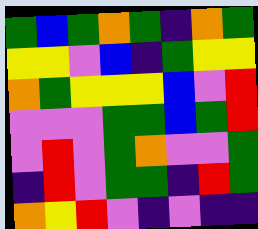[["green", "blue", "green", "orange", "green", "indigo", "orange", "green"], ["yellow", "yellow", "violet", "blue", "indigo", "green", "yellow", "yellow"], ["orange", "green", "yellow", "yellow", "yellow", "blue", "violet", "red"], ["violet", "violet", "violet", "green", "green", "blue", "green", "red"], ["violet", "red", "violet", "green", "orange", "violet", "violet", "green"], ["indigo", "red", "violet", "green", "green", "indigo", "red", "green"], ["orange", "yellow", "red", "violet", "indigo", "violet", "indigo", "indigo"]]